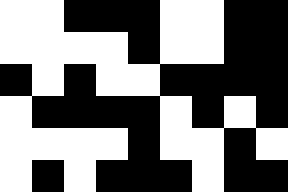[["white", "white", "black", "black", "black", "white", "white", "black", "black"], ["white", "white", "white", "white", "black", "white", "white", "black", "black"], ["black", "white", "black", "white", "white", "black", "black", "black", "black"], ["white", "black", "black", "black", "black", "white", "black", "white", "black"], ["white", "white", "white", "white", "black", "white", "white", "black", "white"], ["white", "black", "white", "black", "black", "black", "white", "black", "black"]]